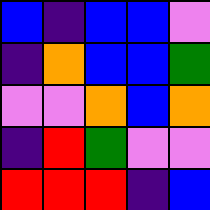[["blue", "indigo", "blue", "blue", "violet"], ["indigo", "orange", "blue", "blue", "green"], ["violet", "violet", "orange", "blue", "orange"], ["indigo", "red", "green", "violet", "violet"], ["red", "red", "red", "indigo", "blue"]]